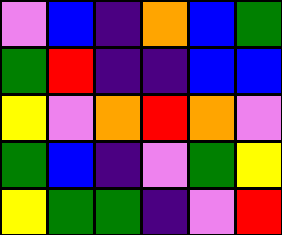[["violet", "blue", "indigo", "orange", "blue", "green"], ["green", "red", "indigo", "indigo", "blue", "blue"], ["yellow", "violet", "orange", "red", "orange", "violet"], ["green", "blue", "indigo", "violet", "green", "yellow"], ["yellow", "green", "green", "indigo", "violet", "red"]]